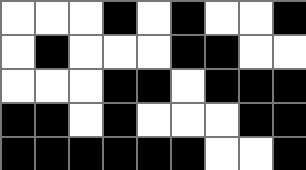[["white", "white", "white", "black", "white", "black", "white", "white", "black"], ["white", "black", "white", "white", "white", "black", "black", "white", "white"], ["white", "white", "white", "black", "black", "white", "black", "black", "black"], ["black", "black", "white", "black", "white", "white", "white", "black", "black"], ["black", "black", "black", "black", "black", "black", "white", "white", "black"]]